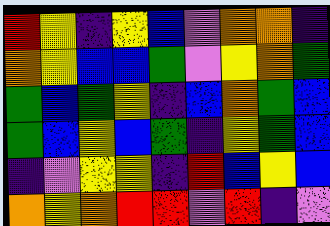[["red", "yellow", "indigo", "yellow", "blue", "violet", "orange", "orange", "indigo"], ["orange", "yellow", "blue", "blue", "green", "violet", "yellow", "orange", "green"], ["green", "blue", "green", "yellow", "indigo", "blue", "orange", "green", "blue"], ["green", "blue", "yellow", "blue", "green", "indigo", "yellow", "green", "blue"], ["indigo", "violet", "yellow", "yellow", "indigo", "red", "blue", "yellow", "blue"], ["orange", "yellow", "orange", "red", "red", "violet", "red", "indigo", "violet"]]